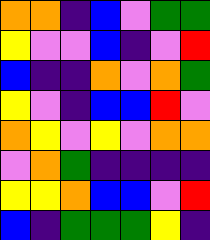[["orange", "orange", "indigo", "blue", "violet", "green", "green"], ["yellow", "violet", "violet", "blue", "indigo", "violet", "red"], ["blue", "indigo", "indigo", "orange", "violet", "orange", "green"], ["yellow", "violet", "indigo", "blue", "blue", "red", "violet"], ["orange", "yellow", "violet", "yellow", "violet", "orange", "orange"], ["violet", "orange", "green", "indigo", "indigo", "indigo", "indigo"], ["yellow", "yellow", "orange", "blue", "blue", "violet", "red"], ["blue", "indigo", "green", "green", "green", "yellow", "indigo"]]